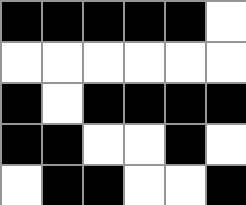[["black", "black", "black", "black", "black", "white"], ["white", "white", "white", "white", "white", "white"], ["black", "white", "black", "black", "black", "black"], ["black", "black", "white", "white", "black", "white"], ["white", "black", "black", "white", "white", "black"]]